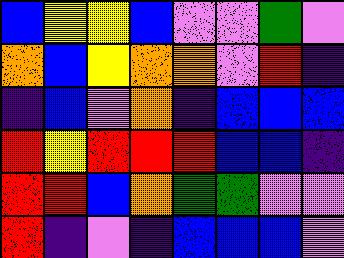[["blue", "yellow", "yellow", "blue", "violet", "violet", "green", "violet"], ["orange", "blue", "yellow", "orange", "orange", "violet", "red", "indigo"], ["indigo", "blue", "violet", "orange", "indigo", "blue", "blue", "blue"], ["red", "yellow", "red", "red", "red", "blue", "blue", "indigo"], ["red", "red", "blue", "orange", "green", "green", "violet", "violet"], ["red", "indigo", "violet", "indigo", "blue", "blue", "blue", "violet"]]